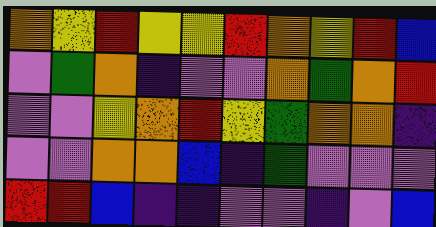[["orange", "yellow", "red", "yellow", "yellow", "red", "orange", "yellow", "red", "blue"], ["violet", "green", "orange", "indigo", "violet", "violet", "orange", "green", "orange", "red"], ["violet", "violet", "yellow", "orange", "red", "yellow", "green", "orange", "orange", "indigo"], ["violet", "violet", "orange", "orange", "blue", "indigo", "green", "violet", "violet", "violet"], ["red", "red", "blue", "indigo", "indigo", "violet", "violet", "indigo", "violet", "blue"]]